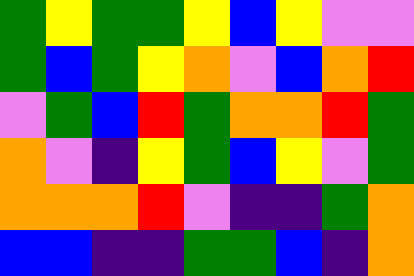[["green", "yellow", "green", "green", "yellow", "blue", "yellow", "violet", "violet"], ["green", "blue", "green", "yellow", "orange", "violet", "blue", "orange", "red"], ["violet", "green", "blue", "red", "green", "orange", "orange", "red", "green"], ["orange", "violet", "indigo", "yellow", "green", "blue", "yellow", "violet", "green"], ["orange", "orange", "orange", "red", "violet", "indigo", "indigo", "green", "orange"], ["blue", "blue", "indigo", "indigo", "green", "green", "blue", "indigo", "orange"]]